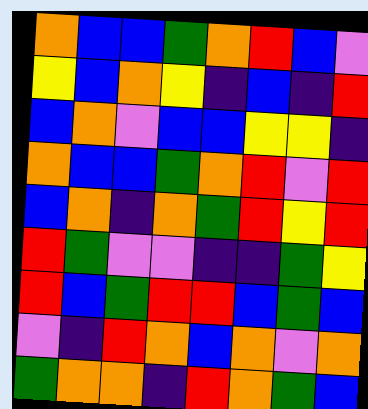[["orange", "blue", "blue", "green", "orange", "red", "blue", "violet"], ["yellow", "blue", "orange", "yellow", "indigo", "blue", "indigo", "red"], ["blue", "orange", "violet", "blue", "blue", "yellow", "yellow", "indigo"], ["orange", "blue", "blue", "green", "orange", "red", "violet", "red"], ["blue", "orange", "indigo", "orange", "green", "red", "yellow", "red"], ["red", "green", "violet", "violet", "indigo", "indigo", "green", "yellow"], ["red", "blue", "green", "red", "red", "blue", "green", "blue"], ["violet", "indigo", "red", "orange", "blue", "orange", "violet", "orange"], ["green", "orange", "orange", "indigo", "red", "orange", "green", "blue"]]